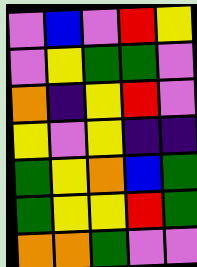[["violet", "blue", "violet", "red", "yellow"], ["violet", "yellow", "green", "green", "violet"], ["orange", "indigo", "yellow", "red", "violet"], ["yellow", "violet", "yellow", "indigo", "indigo"], ["green", "yellow", "orange", "blue", "green"], ["green", "yellow", "yellow", "red", "green"], ["orange", "orange", "green", "violet", "violet"]]